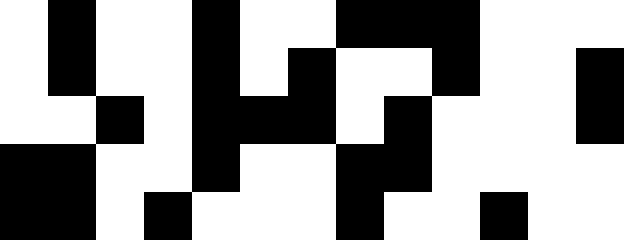[["white", "black", "white", "white", "black", "white", "white", "black", "black", "black", "white", "white", "white"], ["white", "black", "white", "white", "black", "white", "black", "white", "white", "black", "white", "white", "black"], ["white", "white", "black", "white", "black", "black", "black", "white", "black", "white", "white", "white", "black"], ["black", "black", "white", "white", "black", "white", "white", "black", "black", "white", "white", "white", "white"], ["black", "black", "white", "black", "white", "white", "white", "black", "white", "white", "black", "white", "white"]]